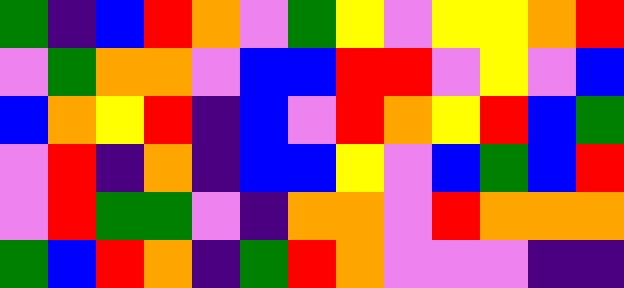[["green", "indigo", "blue", "red", "orange", "violet", "green", "yellow", "violet", "yellow", "yellow", "orange", "red"], ["violet", "green", "orange", "orange", "violet", "blue", "blue", "red", "red", "violet", "yellow", "violet", "blue"], ["blue", "orange", "yellow", "red", "indigo", "blue", "violet", "red", "orange", "yellow", "red", "blue", "green"], ["violet", "red", "indigo", "orange", "indigo", "blue", "blue", "yellow", "violet", "blue", "green", "blue", "red"], ["violet", "red", "green", "green", "violet", "indigo", "orange", "orange", "violet", "red", "orange", "orange", "orange"], ["green", "blue", "red", "orange", "indigo", "green", "red", "orange", "violet", "violet", "violet", "indigo", "indigo"]]